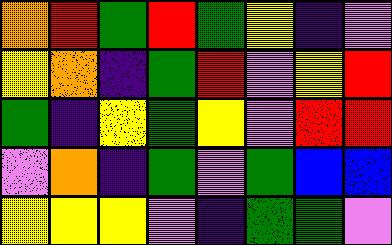[["orange", "red", "green", "red", "green", "yellow", "indigo", "violet"], ["yellow", "orange", "indigo", "green", "red", "violet", "yellow", "red"], ["green", "indigo", "yellow", "green", "yellow", "violet", "red", "red"], ["violet", "orange", "indigo", "green", "violet", "green", "blue", "blue"], ["yellow", "yellow", "yellow", "violet", "indigo", "green", "green", "violet"]]